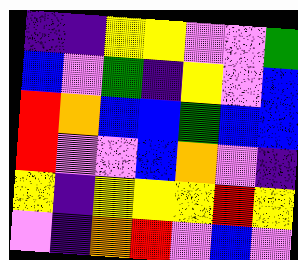[["indigo", "indigo", "yellow", "yellow", "violet", "violet", "green"], ["blue", "violet", "green", "indigo", "yellow", "violet", "blue"], ["red", "orange", "blue", "blue", "green", "blue", "blue"], ["red", "violet", "violet", "blue", "orange", "violet", "indigo"], ["yellow", "indigo", "yellow", "yellow", "yellow", "red", "yellow"], ["violet", "indigo", "orange", "red", "violet", "blue", "violet"]]